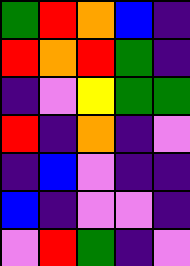[["green", "red", "orange", "blue", "indigo"], ["red", "orange", "red", "green", "indigo"], ["indigo", "violet", "yellow", "green", "green"], ["red", "indigo", "orange", "indigo", "violet"], ["indigo", "blue", "violet", "indigo", "indigo"], ["blue", "indigo", "violet", "violet", "indigo"], ["violet", "red", "green", "indigo", "violet"]]